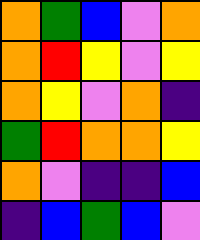[["orange", "green", "blue", "violet", "orange"], ["orange", "red", "yellow", "violet", "yellow"], ["orange", "yellow", "violet", "orange", "indigo"], ["green", "red", "orange", "orange", "yellow"], ["orange", "violet", "indigo", "indigo", "blue"], ["indigo", "blue", "green", "blue", "violet"]]